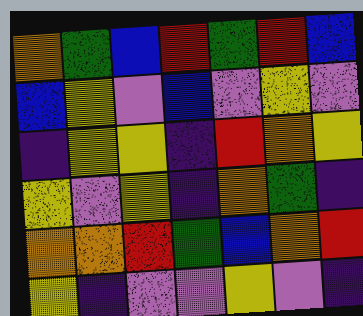[["orange", "green", "blue", "red", "green", "red", "blue"], ["blue", "yellow", "violet", "blue", "violet", "yellow", "violet"], ["indigo", "yellow", "yellow", "indigo", "red", "orange", "yellow"], ["yellow", "violet", "yellow", "indigo", "orange", "green", "indigo"], ["orange", "orange", "red", "green", "blue", "orange", "red"], ["yellow", "indigo", "violet", "violet", "yellow", "violet", "indigo"]]